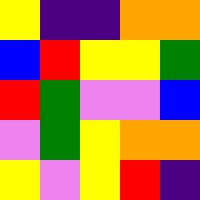[["yellow", "indigo", "indigo", "orange", "orange"], ["blue", "red", "yellow", "yellow", "green"], ["red", "green", "violet", "violet", "blue"], ["violet", "green", "yellow", "orange", "orange"], ["yellow", "violet", "yellow", "red", "indigo"]]